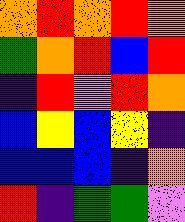[["orange", "red", "orange", "red", "orange"], ["green", "orange", "red", "blue", "red"], ["indigo", "red", "violet", "red", "orange"], ["blue", "yellow", "blue", "yellow", "indigo"], ["blue", "blue", "blue", "indigo", "orange"], ["red", "indigo", "green", "green", "violet"]]